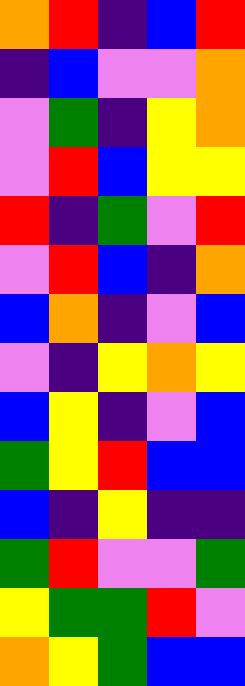[["orange", "red", "indigo", "blue", "red"], ["indigo", "blue", "violet", "violet", "orange"], ["violet", "green", "indigo", "yellow", "orange"], ["violet", "red", "blue", "yellow", "yellow"], ["red", "indigo", "green", "violet", "red"], ["violet", "red", "blue", "indigo", "orange"], ["blue", "orange", "indigo", "violet", "blue"], ["violet", "indigo", "yellow", "orange", "yellow"], ["blue", "yellow", "indigo", "violet", "blue"], ["green", "yellow", "red", "blue", "blue"], ["blue", "indigo", "yellow", "indigo", "indigo"], ["green", "red", "violet", "violet", "green"], ["yellow", "green", "green", "red", "violet"], ["orange", "yellow", "green", "blue", "blue"]]